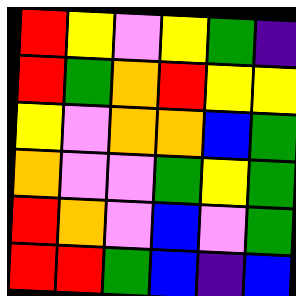[["red", "yellow", "violet", "yellow", "green", "indigo"], ["red", "green", "orange", "red", "yellow", "yellow"], ["yellow", "violet", "orange", "orange", "blue", "green"], ["orange", "violet", "violet", "green", "yellow", "green"], ["red", "orange", "violet", "blue", "violet", "green"], ["red", "red", "green", "blue", "indigo", "blue"]]